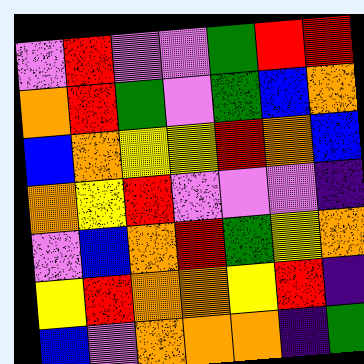[["violet", "red", "violet", "violet", "green", "red", "red"], ["orange", "red", "green", "violet", "green", "blue", "orange"], ["blue", "orange", "yellow", "yellow", "red", "orange", "blue"], ["orange", "yellow", "red", "violet", "violet", "violet", "indigo"], ["violet", "blue", "orange", "red", "green", "yellow", "orange"], ["yellow", "red", "orange", "orange", "yellow", "red", "indigo"], ["blue", "violet", "orange", "orange", "orange", "indigo", "green"]]